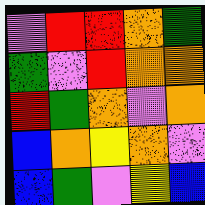[["violet", "red", "red", "orange", "green"], ["green", "violet", "red", "orange", "orange"], ["red", "green", "orange", "violet", "orange"], ["blue", "orange", "yellow", "orange", "violet"], ["blue", "green", "violet", "yellow", "blue"]]